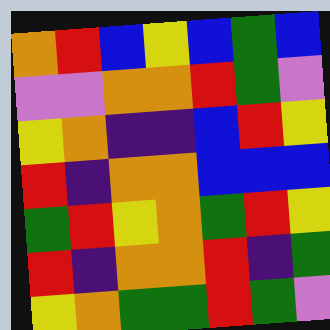[["orange", "red", "blue", "yellow", "blue", "green", "blue"], ["violet", "violet", "orange", "orange", "red", "green", "violet"], ["yellow", "orange", "indigo", "indigo", "blue", "red", "yellow"], ["red", "indigo", "orange", "orange", "blue", "blue", "blue"], ["green", "red", "yellow", "orange", "green", "red", "yellow"], ["red", "indigo", "orange", "orange", "red", "indigo", "green"], ["yellow", "orange", "green", "green", "red", "green", "violet"]]